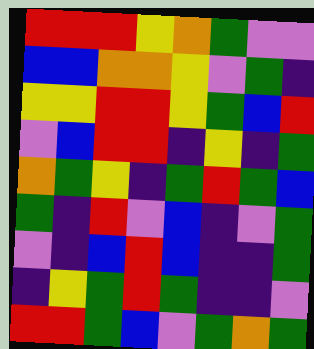[["red", "red", "red", "yellow", "orange", "green", "violet", "violet"], ["blue", "blue", "orange", "orange", "yellow", "violet", "green", "indigo"], ["yellow", "yellow", "red", "red", "yellow", "green", "blue", "red"], ["violet", "blue", "red", "red", "indigo", "yellow", "indigo", "green"], ["orange", "green", "yellow", "indigo", "green", "red", "green", "blue"], ["green", "indigo", "red", "violet", "blue", "indigo", "violet", "green"], ["violet", "indigo", "blue", "red", "blue", "indigo", "indigo", "green"], ["indigo", "yellow", "green", "red", "green", "indigo", "indigo", "violet"], ["red", "red", "green", "blue", "violet", "green", "orange", "green"]]